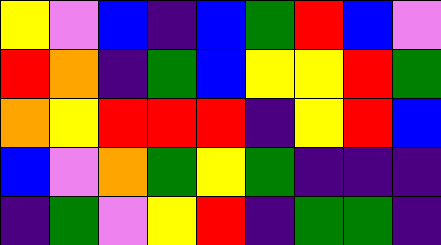[["yellow", "violet", "blue", "indigo", "blue", "green", "red", "blue", "violet"], ["red", "orange", "indigo", "green", "blue", "yellow", "yellow", "red", "green"], ["orange", "yellow", "red", "red", "red", "indigo", "yellow", "red", "blue"], ["blue", "violet", "orange", "green", "yellow", "green", "indigo", "indigo", "indigo"], ["indigo", "green", "violet", "yellow", "red", "indigo", "green", "green", "indigo"]]